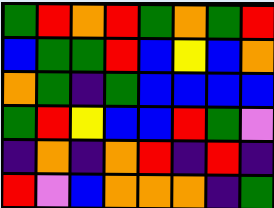[["green", "red", "orange", "red", "green", "orange", "green", "red"], ["blue", "green", "green", "red", "blue", "yellow", "blue", "orange"], ["orange", "green", "indigo", "green", "blue", "blue", "blue", "blue"], ["green", "red", "yellow", "blue", "blue", "red", "green", "violet"], ["indigo", "orange", "indigo", "orange", "red", "indigo", "red", "indigo"], ["red", "violet", "blue", "orange", "orange", "orange", "indigo", "green"]]